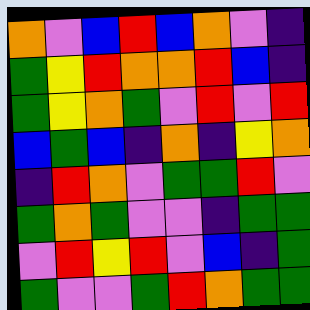[["orange", "violet", "blue", "red", "blue", "orange", "violet", "indigo"], ["green", "yellow", "red", "orange", "orange", "red", "blue", "indigo"], ["green", "yellow", "orange", "green", "violet", "red", "violet", "red"], ["blue", "green", "blue", "indigo", "orange", "indigo", "yellow", "orange"], ["indigo", "red", "orange", "violet", "green", "green", "red", "violet"], ["green", "orange", "green", "violet", "violet", "indigo", "green", "green"], ["violet", "red", "yellow", "red", "violet", "blue", "indigo", "green"], ["green", "violet", "violet", "green", "red", "orange", "green", "green"]]